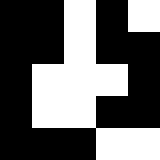[["black", "black", "white", "black", "white"], ["black", "black", "white", "black", "black"], ["black", "white", "white", "white", "black"], ["black", "white", "white", "black", "black"], ["black", "black", "black", "white", "white"]]